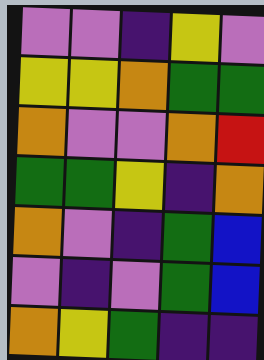[["violet", "violet", "indigo", "yellow", "violet"], ["yellow", "yellow", "orange", "green", "green"], ["orange", "violet", "violet", "orange", "red"], ["green", "green", "yellow", "indigo", "orange"], ["orange", "violet", "indigo", "green", "blue"], ["violet", "indigo", "violet", "green", "blue"], ["orange", "yellow", "green", "indigo", "indigo"]]